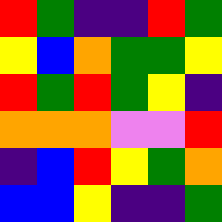[["red", "green", "indigo", "indigo", "red", "green"], ["yellow", "blue", "orange", "green", "green", "yellow"], ["red", "green", "red", "green", "yellow", "indigo"], ["orange", "orange", "orange", "violet", "violet", "red"], ["indigo", "blue", "red", "yellow", "green", "orange"], ["blue", "blue", "yellow", "indigo", "indigo", "green"]]